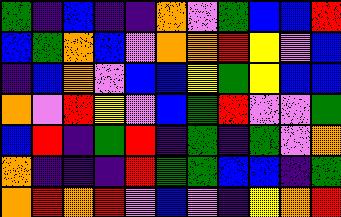[["green", "indigo", "blue", "indigo", "indigo", "orange", "violet", "green", "blue", "blue", "red"], ["blue", "green", "orange", "blue", "violet", "orange", "orange", "red", "yellow", "violet", "blue"], ["indigo", "blue", "orange", "violet", "blue", "blue", "yellow", "green", "yellow", "blue", "blue"], ["orange", "violet", "red", "yellow", "violet", "blue", "green", "red", "violet", "violet", "green"], ["blue", "red", "indigo", "green", "red", "indigo", "green", "indigo", "green", "violet", "orange"], ["orange", "indigo", "indigo", "indigo", "red", "green", "green", "blue", "blue", "indigo", "green"], ["orange", "red", "orange", "red", "violet", "blue", "violet", "indigo", "yellow", "orange", "red"]]